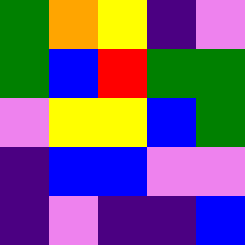[["green", "orange", "yellow", "indigo", "violet"], ["green", "blue", "red", "green", "green"], ["violet", "yellow", "yellow", "blue", "green"], ["indigo", "blue", "blue", "violet", "violet"], ["indigo", "violet", "indigo", "indigo", "blue"]]